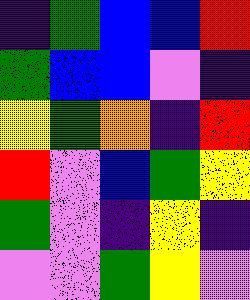[["indigo", "green", "blue", "blue", "red"], ["green", "blue", "blue", "violet", "indigo"], ["yellow", "green", "orange", "indigo", "red"], ["red", "violet", "blue", "green", "yellow"], ["green", "violet", "indigo", "yellow", "indigo"], ["violet", "violet", "green", "yellow", "violet"]]